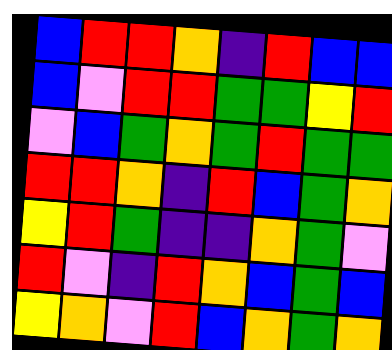[["blue", "red", "red", "orange", "indigo", "red", "blue", "blue"], ["blue", "violet", "red", "red", "green", "green", "yellow", "red"], ["violet", "blue", "green", "orange", "green", "red", "green", "green"], ["red", "red", "orange", "indigo", "red", "blue", "green", "orange"], ["yellow", "red", "green", "indigo", "indigo", "orange", "green", "violet"], ["red", "violet", "indigo", "red", "orange", "blue", "green", "blue"], ["yellow", "orange", "violet", "red", "blue", "orange", "green", "orange"]]